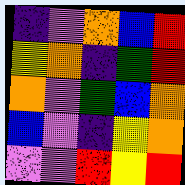[["indigo", "violet", "orange", "blue", "red"], ["yellow", "orange", "indigo", "green", "red"], ["orange", "violet", "green", "blue", "orange"], ["blue", "violet", "indigo", "yellow", "orange"], ["violet", "violet", "red", "yellow", "red"]]